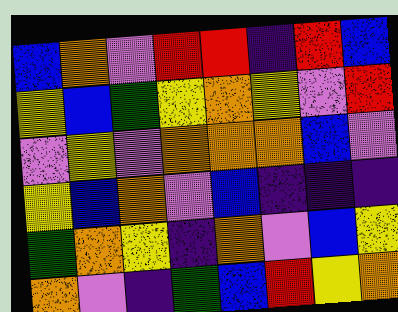[["blue", "orange", "violet", "red", "red", "indigo", "red", "blue"], ["yellow", "blue", "green", "yellow", "orange", "yellow", "violet", "red"], ["violet", "yellow", "violet", "orange", "orange", "orange", "blue", "violet"], ["yellow", "blue", "orange", "violet", "blue", "indigo", "indigo", "indigo"], ["green", "orange", "yellow", "indigo", "orange", "violet", "blue", "yellow"], ["orange", "violet", "indigo", "green", "blue", "red", "yellow", "orange"]]